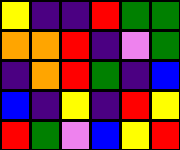[["yellow", "indigo", "indigo", "red", "green", "green"], ["orange", "orange", "red", "indigo", "violet", "green"], ["indigo", "orange", "red", "green", "indigo", "blue"], ["blue", "indigo", "yellow", "indigo", "red", "yellow"], ["red", "green", "violet", "blue", "yellow", "red"]]